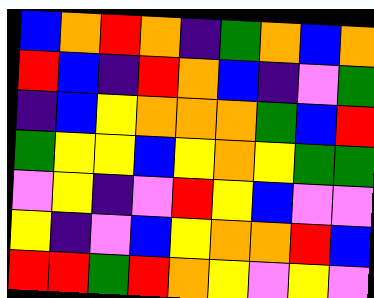[["blue", "orange", "red", "orange", "indigo", "green", "orange", "blue", "orange"], ["red", "blue", "indigo", "red", "orange", "blue", "indigo", "violet", "green"], ["indigo", "blue", "yellow", "orange", "orange", "orange", "green", "blue", "red"], ["green", "yellow", "yellow", "blue", "yellow", "orange", "yellow", "green", "green"], ["violet", "yellow", "indigo", "violet", "red", "yellow", "blue", "violet", "violet"], ["yellow", "indigo", "violet", "blue", "yellow", "orange", "orange", "red", "blue"], ["red", "red", "green", "red", "orange", "yellow", "violet", "yellow", "violet"]]